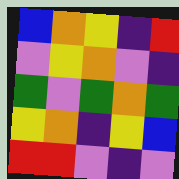[["blue", "orange", "yellow", "indigo", "red"], ["violet", "yellow", "orange", "violet", "indigo"], ["green", "violet", "green", "orange", "green"], ["yellow", "orange", "indigo", "yellow", "blue"], ["red", "red", "violet", "indigo", "violet"]]